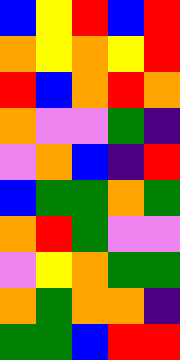[["blue", "yellow", "red", "blue", "red"], ["orange", "yellow", "orange", "yellow", "red"], ["red", "blue", "orange", "red", "orange"], ["orange", "violet", "violet", "green", "indigo"], ["violet", "orange", "blue", "indigo", "red"], ["blue", "green", "green", "orange", "green"], ["orange", "red", "green", "violet", "violet"], ["violet", "yellow", "orange", "green", "green"], ["orange", "green", "orange", "orange", "indigo"], ["green", "green", "blue", "red", "red"]]